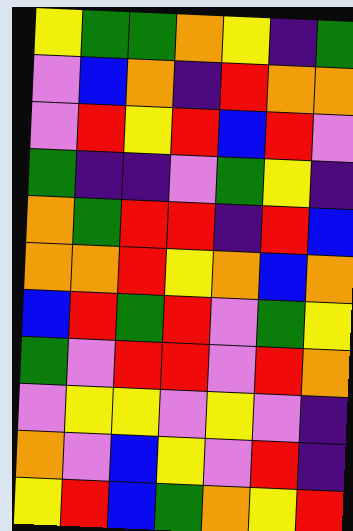[["yellow", "green", "green", "orange", "yellow", "indigo", "green"], ["violet", "blue", "orange", "indigo", "red", "orange", "orange"], ["violet", "red", "yellow", "red", "blue", "red", "violet"], ["green", "indigo", "indigo", "violet", "green", "yellow", "indigo"], ["orange", "green", "red", "red", "indigo", "red", "blue"], ["orange", "orange", "red", "yellow", "orange", "blue", "orange"], ["blue", "red", "green", "red", "violet", "green", "yellow"], ["green", "violet", "red", "red", "violet", "red", "orange"], ["violet", "yellow", "yellow", "violet", "yellow", "violet", "indigo"], ["orange", "violet", "blue", "yellow", "violet", "red", "indigo"], ["yellow", "red", "blue", "green", "orange", "yellow", "red"]]